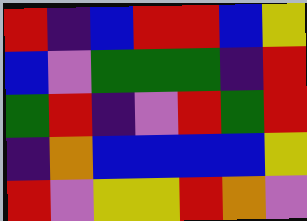[["red", "indigo", "blue", "red", "red", "blue", "yellow"], ["blue", "violet", "green", "green", "green", "indigo", "red"], ["green", "red", "indigo", "violet", "red", "green", "red"], ["indigo", "orange", "blue", "blue", "blue", "blue", "yellow"], ["red", "violet", "yellow", "yellow", "red", "orange", "violet"]]